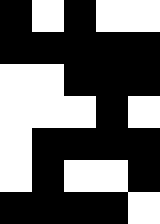[["black", "white", "black", "white", "white"], ["black", "black", "black", "black", "black"], ["white", "white", "black", "black", "black"], ["white", "white", "white", "black", "white"], ["white", "black", "black", "black", "black"], ["white", "black", "white", "white", "black"], ["black", "black", "black", "black", "white"]]